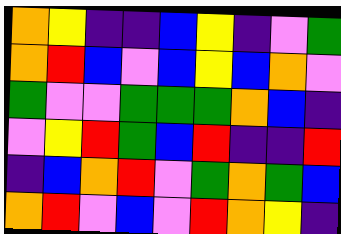[["orange", "yellow", "indigo", "indigo", "blue", "yellow", "indigo", "violet", "green"], ["orange", "red", "blue", "violet", "blue", "yellow", "blue", "orange", "violet"], ["green", "violet", "violet", "green", "green", "green", "orange", "blue", "indigo"], ["violet", "yellow", "red", "green", "blue", "red", "indigo", "indigo", "red"], ["indigo", "blue", "orange", "red", "violet", "green", "orange", "green", "blue"], ["orange", "red", "violet", "blue", "violet", "red", "orange", "yellow", "indigo"]]